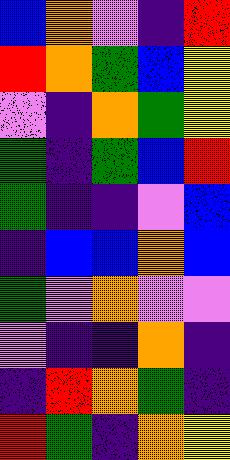[["blue", "orange", "violet", "indigo", "red"], ["red", "orange", "green", "blue", "yellow"], ["violet", "indigo", "orange", "green", "yellow"], ["green", "indigo", "green", "blue", "red"], ["green", "indigo", "indigo", "violet", "blue"], ["indigo", "blue", "blue", "orange", "blue"], ["green", "violet", "orange", "violet", "violet"], ["violet", "indigo", "indigo", "orange", "indigo"], ["indigo", "red", "orange", "green", "indigo"], ["red", "green", "indigo", "orange", "yellow"]]